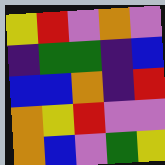[["yellow", "red", "violet", "orange", "violet"], ["indigo", "green", "green", "indigo", "blue"], ["blue", "blue", "orange", "indigo", "red"], ["orange", "yellow", "red", "violet", "violet"], ["orange", "blue", "violet", "green", "yellow"]]